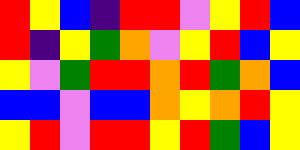[["red", "yellow", "blue", "indigo", "red", "red", "violet", "yellow", "red", "blue"], ["red", "indigo", "yellow", "green", "orange", "violet", "yellow", "red", "blue", "yellow"], ["yellow", "violet", "green", "red", "red", "orange", "red", "green", "orange", "blue"], ["blue", "blue", "violet", "blue", "blue", "orange", "yellow", "orange", "red", "yellow"], ["yellow", "red", "violet", "red", "red", "yellow", "red", "green", "blue", "yellow"]]